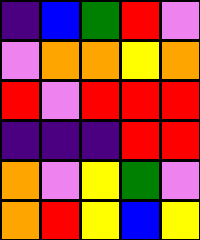[["indigo", "blue", "green", "red", "violet"], ["violet", "orange", "orange", "yellow", "orange"], ["red", "violet", "red", "red", "red"], ["indigo", "indigo", "indigo", "red", "red"], ["orange", "violet", "yellow", "green", "violet"], ["orange", "red", "yellow", "blue", "yellow"]]